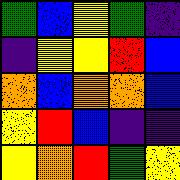[["green", "blue", "yellow", "green", "indigo"], ["indigo", "yellow", "yellow", "red", "blue"], ["orange", "blue", "orange", "orange", "blue"], ["yellow", "red", "blue", "indigo", "indigo"], ["yellow", "orange", "red", "green", "yellow"]]